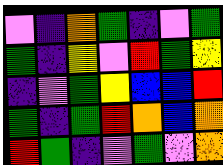[["violet", "indigo", "orange", "green", "indigo", "violet", "green"], ["green", "indigo", "yellow", "violet", "red", "green", "yellow"], ["indigo", "violet", "green", "yellow", "blue", "blue", "red"], ["green", "indigo", "green", "red", "orange", "blue", "orange"], ["red", "green", "indigo", "violet", "green", "violet", "orange"]]